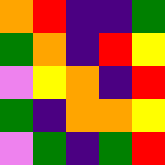[["orange", "red", "indigo", "indigo", "green"], ["green", "orange", "indigo", "red", "yellow"], ["violet", "yellow", "orange", "indigo", "red"], ["green", "indigo", "orange", "orange", "yellow"], ["violet", "green", "indigo", "green", "red"]]